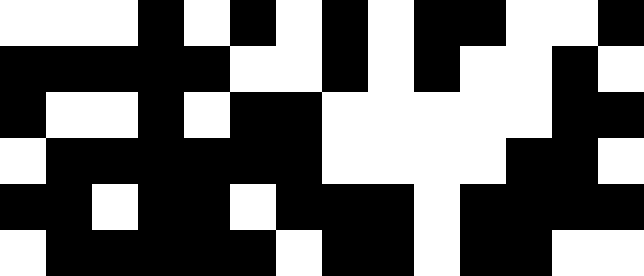[["white", "white", "white", "black", "white", "black", "white", "black", "white", "black", "black", "white", "white", "black"], ["black", "black", "black", "black", "black", "white", "white", "black", "white", "black", "white", "white", "black", "white"], ["black", "white", "white", "black", "white", "black", "black", "white", "white", "white", "white", "white", "black", "black"], ["white", "black", "black", "black", "black", "black", "black", "white", "white", "white", "white", "black", "black", "white"], ["black", "black", "white", "black", "black", "white", "black", "black", "black", "white", "black", "black", "black", "black"], ["white", "black", "black", "black", "black", "black", "white", "black", "black", "white", "black", "black", "white", "white"]]